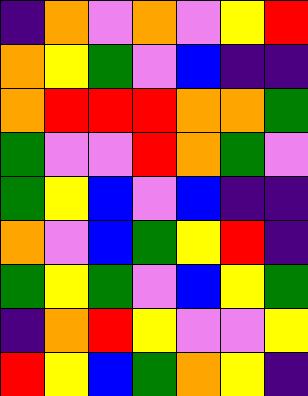[["indigo", "orange", "violet", "orange", "violet", "yellow", "red"], ["orange", "yellow", "green", "violet", "blue", "indigo", "indigo"], ["orange", "red", "red", "red", "orange", "orange", "green"], ["green", "violet", "violet", "red", "orange", "green", "violet"], ["green", "yellow", "blue", "violet", "blue", "indigo", "indigo"], ["orange", "violet", "blue", "green", "yellow", "red", "indigo"], ["green", "yellow", "green", "violet", "blue", "yellow", "green"], ["indigo", "orange", "red", "yellow", "violet", "violet", "yellow"], ["red", "yellow", "blue", "green", "orange", "yellow", "indigo"]]